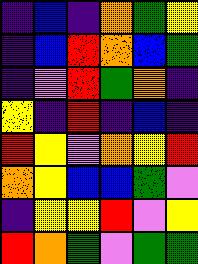[["indigo", "blue", "indigo", "orange", "green", "yellow"], ["indigo", "blue", "red", "orange", "blue", "green"], ["indigo", "violet", "red", "green", "orange", "indigo"], ["yellow", "indigo", "red", "indigo", "blue", "indigo"], ["red", "yellow", "violet", "orange", "yellow", "red"], ["orange", "yellow", "blue", "blue", "green", "violet"], ["indigo", "yellow", "yellow", "red", "violet", "yellow"], ["red", "orange", "green", "violet", "green", "green"]]